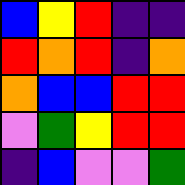[["blue", "yellow", "red", "indigo", "indigo"], ["red", "orange", "red", "indigo", "orange"], ["orange", "blue", "blue", "red", "red"], ["violet", "green", "yellow", "red", "red"], ["indigo", "blue", "violet", "violet", "green"]]